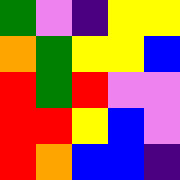[["green", "violet", "indigo", "yellow", "yellow"], ["orange", "green", "yellow", "yellow", "blue"], ["red", "green", "red", "violet", "violet"], ["red", "red", "yellow", "blue", "violet"], ["red", "orange", "blue", "blue", "indigo"]]